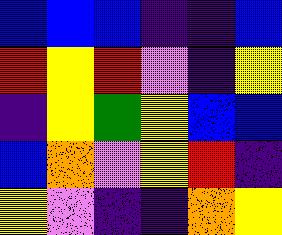[["blue", "blue", "blue", "indigo", "indigo", "blue"], ["red", "yellow", "red", "violet", "indigo", "yellow"], ["indigo", "yellow", "green", "yellow", "blue", "blue"], ["blue", "orange", "violet", "yellow", "red", "indigo"], ["yellow", "violet", "indigo", "indigo", "orange", "yellow"]]